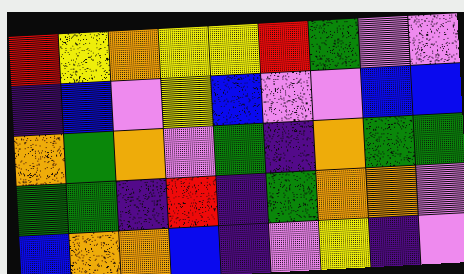[["red", "yellow", "orange", "yellow", "yellow", "red", "green", "violet", "violet"], ["indigo", "blue", "violet", "yellow", "blue", "violet", "violet", "blue", "blue"], ["orange", "green", "orange", "violet", "green", "indigo", "orange", "green", "green"], ["green", "green", "indigo", "red", "indigo", "green", "orange", "orange", "violet"], ["blue", "orange", "orange", "blue", "indigo", "violet", "yellow", "indigo", "violet"]]